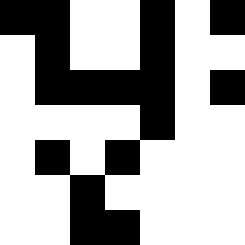[["black", "black", "white", "white", "black", "white", "black"], ["white", "black", "white", "white", "black", "white", "white"], ["white", "black", "black", "black", "black", "white", "black"], ["white", "white", "white", "white", "black", "white", "white"], ["white", "black", "white", "black", "white", "white", "white"], ["white", "white", "black", "white", "white", "white", "white"], ["white", "white", "black", "black", "white", "white", "white"]]